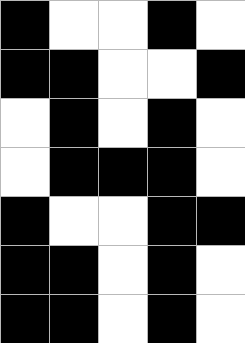[["black", "white", "white", "black", "white"], ["black", "black", "white", "white", "black"], ["white", "black", "white", "black", "white"], ["white", "black", "black", "black", "white"], ["black", "white", "white", "black", "black"], ["black", "black", "white", "black", "white"], ["black", "black", "white", "black", "white"]]